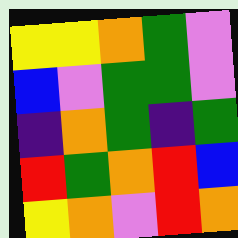[["yellow", "yellow", "orange", "green", "violet"], ["blue", "violet", "green", "green", "violet"], ["indigo", "orange", "green", "indigo", "green"], ["red", "green", "orange", "red", "blue"], ["yellow", "orange", "violet", "red", "orange"]]